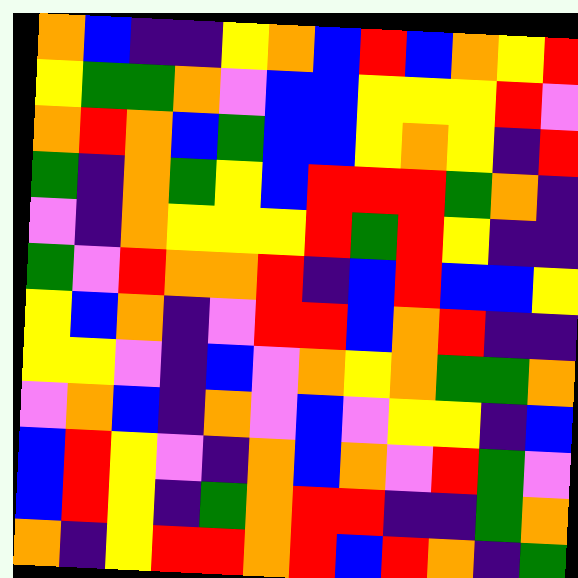[["orange", "blue", "indigo", "indigo", "yellow", "orange", "blue", "red", "blue", "orange", "yellow", "red"], ["yellow", "green", "green", "orange", "violet", "blue", "blue", "yellow", "yellow", "yellow", "red", "violet"], ["orange", "red", "orange", "blue", "green", "blue", "blue", "yellow", "orange", "yellow", "indigo", "red"], ["green", "indigo", "orange", "green", "yellow", "blue", "red", "red", "red", "green", "orange", "indigo"], ["violet", "indigo", "orange", "yellow", "yellow", "yellow", "red", "green", "red", "yellow", "indigo", "indigo"], ["green", "violet", "red", "orange", "orange", "red", "indigo", "blue", "red", "blue", "blue", "yellow"], ["yellow", "blue", "orange", "indigo", "violet", "red", "red", "blue", "orange", "red", "indigo", "indigo"], ["yellow", "yellow", "violet", "indigo", "blue", "violet", "orange", "yellow", "orange", "green", "green", "orange"], ["violet", "orange", "blue", "indigo", "orange", "violet", "blue", "violet", "yellow", "yellow", "indigo", "blue"], ["blue", "red", "yellow", "violet", "indigo", "orange", "blue", "orange", "violet", "red", "green", "violet"], ["blue", "red", "yellow", "indigo", "green", "orange", "red", "red", "indigo", "indigo", "green", "orange"], ["orange", "indigo", "yellow", "red", "red", "orange", "red", "blue", "red", "orange", "indigo", "green"]]